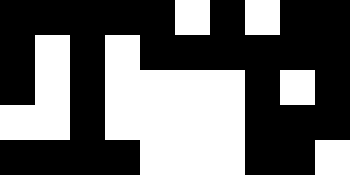[["black", "black", "black", "black", "black", "white", "black", "white", "black", "black"], ["black", "white", "black", "white", "black", "black", "black", "black", "black", "black"], ["black", "white", "black", "white", "white", "white", "white", "black", "white", "black"], ["white", "white", "black", "white", "white", "white", "white", "black", "black", "black"], ["black", "black", "black", "black", "white", "white", "white", "black", "black", "white"]]